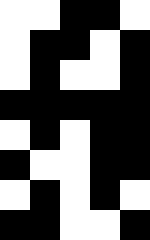[["white", "white", "black", "black", "white"], ["white", "black", "black", "white", "black"], ["white", "black", "white", "white", "black"], ["black", "black", "black", "black", "black"], ["white", "black", "white", "black", "black"], ["black", "white", "white", "black", "black"], ["white", "black", "white", "black", "white"], ["black", "black", "white", "white", "black"]]